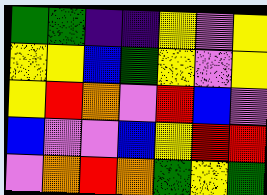[["green", "green", "indigo", "indigo", "yellow", "violet", "yellow"], ["yellow", "yellow", "blue", "green", "yellow", "violet", "yellow"], ["yellow", "red", "orange", "violet", "red", "blue", "violet"], ["blue", "violet", "violet", "blue", "yellow", "red", "red"], ["violet", "orange", "red", "orange", "green", "yellow", "green"]]